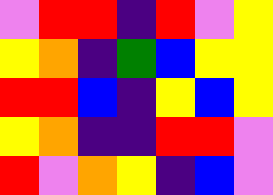[["violet", "red", "red", "indigo", "red", "violet", "yellow"], ["yellow", "orange", "indigo", "green", "blue", "yellow", "yellow"], ["red", "red", "blue", "indigo", "yellow", "blue", "yellow"], ["yellow", "orange", "indigo", "indigo", "red", "red", "violet"], ["red", "violet", "orange", "yellow", "indigo", "blue", "violet"]]